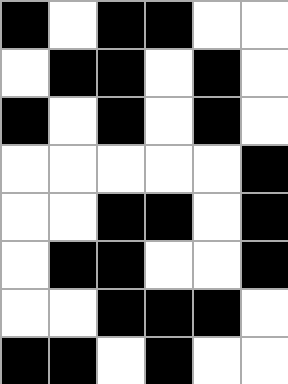[["black", "white", "black", "black", "white", "white"], ["white", "black", "black", "white", "black", "white"], ["black", "white", "black", "white", "black", "white"], ["white", "white", "white", "white", "white", "black"], ["white", "white", "black", "black", "white", "black"], ["white", "black", "black", "white", "white", "black"], ["white", "white", "black", "black", "black", "white"], ["black", "black", "white", "black", "white", "white"]]